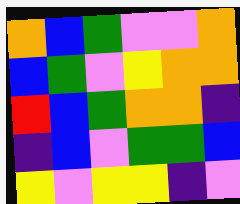[["orange", "blue", "green", "violet", "violet", "orange"], ["blue", "green", "violet", "yellow", "orange", "orange"], ["red", "blue", "green", "orange", "orange", "indigo"], ["indigo", "blue", "violet", "green", "green", "blue"], ["yellow", "violet", "yellow", "yellow", "indigo", "violet"]]